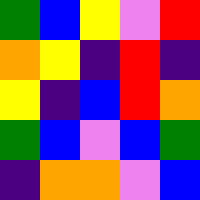[["green", "blue", "yellow", "violet", "red"], ["orange", "yellow", "indigo", "red", "indigo"], ["yellow", "indigo", "blue", "red", "orange"], ["green", "blue", "violet", "blue", "green"], ["indigo", "orange", "orange", "violet", "blue"]]